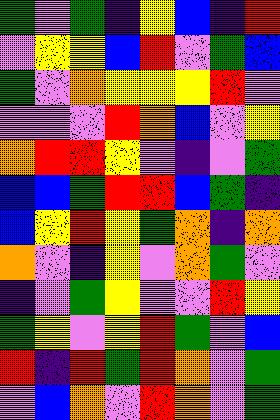[["green", "violet", "green", "indigo", "yellow", "blue", "indigo", "red"], ["violet", "yellow", "yellow", "blue", "red", "violet", "green", "blue"], ["green", "violet", "orange", "yellow", "yellow", "yellow", "red", "violet"], ["violet", "violet", "violet", "red", "orange", "blue", "violet", "yellow"], ["orange", "red", "red", "yellow", "violet", "indigo", "violet", "green"], ["blue", "blue", "green", "red", "red", "blue", "green", "indigo"], ["blue", "yellow", "red", "yellow", "green", "orange", "indigo", "orange"], ["orange", "violet", "indigo", "yellow", "violet", "orange", "green", "violet"], ["indigo", "violet", "green", "yellow", "violet", "violet", "red", "yellow"], ["green", "yellow", "violet", "yellow", "red", "green", "violet", "blue"], ["red", "indigo", "red", "green", "red", "orange", "violet", "green"], ["violet", "blue", "orange", "violet", "red", "orange", "violet", "green"]]